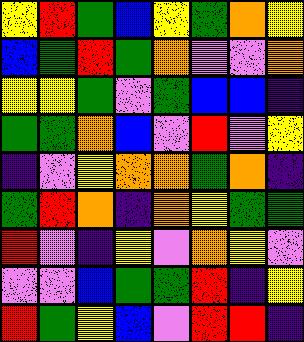[["yellow", "red", "green", "blue", "yellow", "green", "orange", "yellow"], ["blue", "green", "red", "green", "orange", "violet", "violet", "orange"], ["yellow", "yellow", "green", "violet", "green", "blue", "blue", "indigo"], ["green", "green", "orange", "blue", "violet", "red", "violet", "yellow"], ["indigo", "violet", "yellow", "orange", "orange", "green", "orange", "indigo"], ["green", "red", "orange", "indigo", "orange", "yellow", "green", "green"], ["red", "violet", "indigo", "yellow", "violet", "orange", "yellow", "violet"], ["violet", "violet", "blue", "green", "green", "red", "indigo", "yellow"], ["red", "green", "yellow", "blue", "violet", "red", "red", "indigo"]]